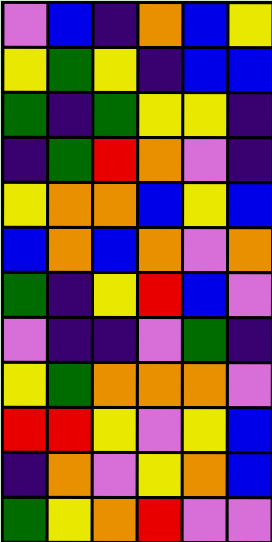[["violet", "blue", "indigo", "orange", "blue", "yellow"], ["yellow", "green", "yellow", "indigo", "blue", "blue"], ["green", "indigo", "green", "yellow", "yellow", "indigo"], ["indigo", "green", "red", "orange", "violet", "indigo"], ["yellow", "orange", "orange", "blue", "yellow", "blue"], ["blue", "orange", "blue", "orange", "violet", "orange"], ["green", "indigo", "yellow", "red", "blue", "violet"], ["violet", "indigo", "indigo", "violet", "green", "indigo"], ["yellow", "green", "orange", "orange", "orange", "violet"], ["red", "red", "yellow", "violet", "yellow", "blue"], ["indigo", "orange", "violet", "yellow", "orange", "blue"], ["green", "yellow", "orange", "red", "violet", "violet"]]